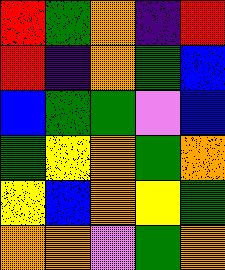[["red", "green", "orange", "indigo", "red"], ["red", "indigo", "orange", "green", "blue"], ["blue", "green", "green", "violet", "blue"], ["green", "yellow", "orange", "green", "orange"], ["yellow", "blue", "orange", "yellow", "green"], ["orange", "orange", "violet", "green", "orange"]]